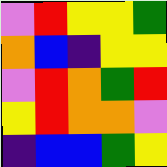[["violet", "red", "yellow", "yellow", "green"], ["orange", "blue", "indigo", "yellow", "yellow"], ["violet", "red", "orange", "green", "red"], ["yellow", "red", "orange", "orange", "violet"], ["indigo", "blue", "blue", "green", "yellow"]]